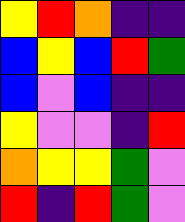[["yellow", "red", "orange", "indigo", "indigo"], ["blue", "yellow", "blue", "red", "green"], ["blue", "violet", "blue", "indigo", "indigo"], ["yellow", "violet", "violet", "indigo", "red"], ["orange", "yellow", "yellow", "green", "violet"], ["red", "indigo", "red", "green", "violet"]]